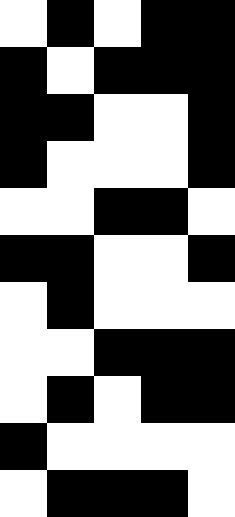[["white", "black", "white", "black", "black"], ["black", "white", "black", "black", "black"], ["black", "black", "white", "white", "black"], ["black", "white", "white", "white", "black"], ["white", "white", "black", "black", "white"], ["black", "black", "white", "white", "black"], ["white", "black", "white", "white", "white"], ["white", "white", "black", "black", "black"], ["white", "black", "white", "black", "black"], ["black", "white", "white", "white", "white"], ["white", "black", "black", "black", "white"]]